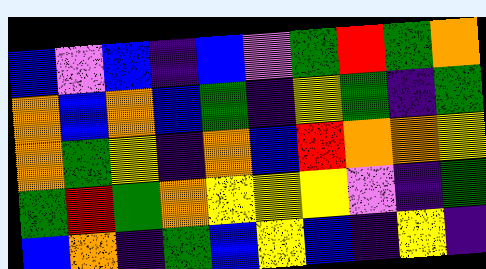[["blue", "violet", "blue", "indigo", "blue", "violet", "green", "red", "green", "orange"], ["orange", "blue", "orange", "blue", "green", "indigo", "yellow", "green", "indigo", "green"], ["orange", "green", "yellow", "indigo", "orange", "blue", "red", "orange", "orange", "yellow"], ["green", "red", "green", "orange", "yellow", "yellow", "yellow", "violet", "indigo", "green"], ["blue", "orange", "indigo", "green", "blue", "yellow", "blue", "indigo", "yellow", "indigo"]]